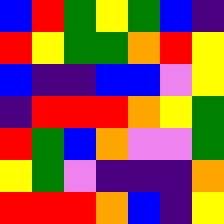[["blue", "red", "green", "yellow", "green", "blue", "indigo"], ["red", "yellow", "green", "green", "orange", "red", "yellow"], ["blue", "indigo", "indigo", "blue", "blue", "violet", "yellow"], ["indigo", "red", "red", "red", "orange", "yellow", "green"], ["red", "green", "blue", "orange", "violet", "violet", "green"], ["yellow", "green", "violet", "indigo", "indigo", "indigo", "orange"], ["red", "red", "red", "orange", "blue", "indigo", "yellow"]]